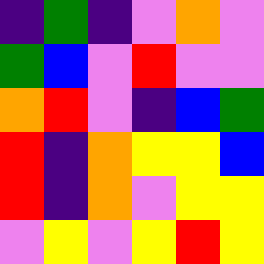[["indigo", "green", "indigo", "violet", "orange", "violet"], ["green", "blue", "violet", "red", "violet", "violet"], ["orange", "red", "violet", "indigo", "blue", "green"], ["red", "indigo", "orange", "yellow", "yellow", "blue"], ["red", "indigo", "orange", "violet", "yellow", "yellow"], ["violet", "yellow", "violet", "yellow", "red", "yellow"]]